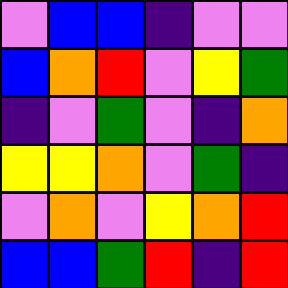[["violet", "blue", "blue", "indigo", "violet", "violet"], ["blue", "orange", "red", "violet", "yellow", "green"], ["indigo", "violet", "green", "violet", "indigo", "orange"], ["yellow", "yellow", "orange", "violet", "green", "indigo"], ["violet", "orange", "violet", "yellow", "orange", "red"], ["blue", "blue", "green", "red", "indigo", "red"]]